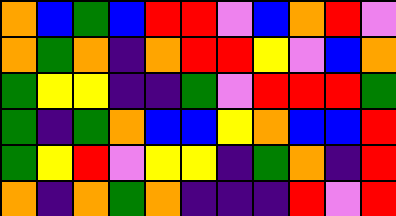[["orange", "blue", "green", "blue", "red", "red", "violet", "blue", "orange", "red", "violet"], ["orange", "green", "orange", "indigo", "orange", "red", "red", "yellow", "violet", "blue", "orange"], ["green", "yellow", "yellow", "indigo", "indigo", "green", "violet", "red", "red", "red", "green"], ["green", "indigo", "green", "orange", "blue", "blue", "yellow", "orange", "blue", "blue", "red"], ["green", "yellow", "red", "violet", "yellow", "yellow", "indigo", "green", "orange", "indigo", "red"], ["orange", "indigo", "orange", "green", "orange", "indigo", "indigo", "indigo", "red", "violet", "red"]]